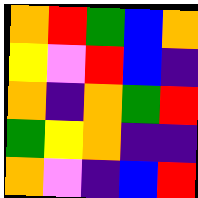[["orange", "red", "green", "blue", "orange"], ["yellow", "violet", "red", "blue", "indigo"], ["orange", "indigo", "orange", "green", "red"], ["green", "yellow", "orange", "indigo", "indigo"], ["orange", "violet", "indigo", "blue", "red"]]